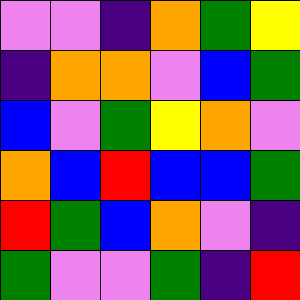[["violet", "violet", "indigo", "orange", "green", "yellow"], ["indigo", "orange", "orange", "violet", "blue", "green"], ["blue", "violet", "green", "yellow", "orange", "violet"], ["orange", "blue", "red", "blue", "blue", "green"], ["red", "green", "blue", "orange", "violet", "indigo"], ["green", "violet", "violet", "green", "indigo", "red"]]